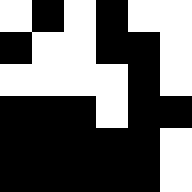[["white", "black", "white", "black", "white", "white"], ["black", "white", "white", "black", "black", "white"], ["white", "white", "white", "white", "black", "white"], ["black", "black", "black", "white", "black", "black"], ["black", "black", "black", "black", "black", "white"], ["black", "black", "black", "black", "black", "white"]]